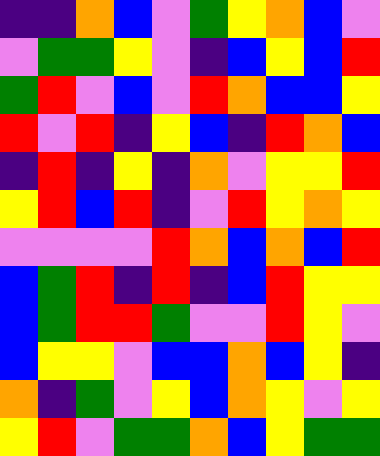[["indigo", "indigo", "orange", "blue", "violet", "green", "yellow", "orange", "blue", "violet"], ["violet", "green", "green", "yellow", "violet", "indigo", "blue", "yellow", "blue", "red"], ["green", "red", "violet", "blue", "violet", "red", "orange", "blue", "blue", "yellow"], ["red", "violet", "red", "indigo", "yellow", "blue", "indigo", "red", "orange", "blue"], ["indigo", "red", "indigo", "yellow", "indigo", "orange", "violet", "yellow", "yellow", "red"], ["yellow", "red", "blue", "red", "indigo", "violet", "red", "yellow", "orange", "yellow"], ["violet", "violet", "violet", "violet", "red", "orange", "blue", "orange", "blue", "red"], ["blue", "green", "red", "indigo", "red", "indigo", "blue", "red", "yellow", "yellow"], ["blue", "green", "red", "red", "green", "violet", "violet", "red", "yellow", "violet"], ["blue", "yellow", "yellow", "violet", "blue", "blue", "orange", "blue", "yellow", "indigo"], ["orange", "indigo", "green", "violet", "yellow", "blue", "orange", "yellow", "violet", "yellow"], ["yellow", "red", "violet", "green", "green", "orange", "blue", "yellow", "green", "green"]]